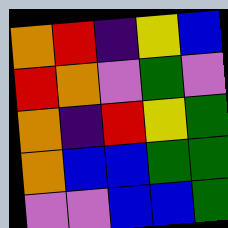[["orange", "red", "indigo", "yellow", "blue"], ["red", "orange", "violet", "green", "violet"], ["orange", "indigo", "red", "yellow", "green"], ["orange", "blue", "blue", "green", "green"], ["violet", "violet", "blue", "blue", "green"]]